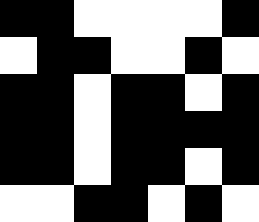[["black", "black", "white", "white", "white", "white", "black"], ["white", "black", "black", "white", "white", "black", "white"], ["black", "black", "white", "black", "black", "white", "black"], ["black", "black", "white", "black", "black", "black", "black"], ["black", "black", "white", "black", "black", "white", "black"], ["white", "white", "black", "black", "white", "black", "white"]]